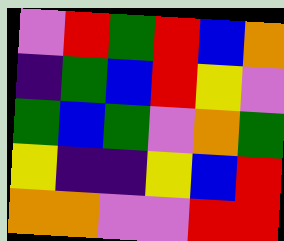[["violet", "red", "green", "red", "blue", "orange"], ["indigo", "green", "blue", "red", "yellow", "violet"], ["green", "blue", "green", "violet", "orange", "green"], ["yellow", "indigo", "indigo", "yellow", "blue", "red"], ["orange", "orange", "violet", "violet", "red", "red"]]